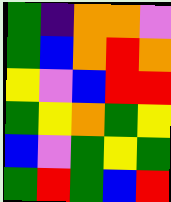[["green", "indigo", "orange", "orange", "violet"], ["green", "blue", "orange", "red", "orange"], ["yellow", "violet", "blue", "red", "red"], ["green", "yellow", "orange", "green", "yellow"], ["blue", "violet", "green", "yellow", "green"], ["green", "red", "green", "blue", "red"]]